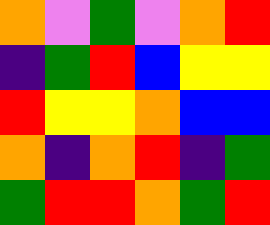[["orange", "violet", "green", "violet", "orange", "red"], ["indigo", "green", "red", "blue", "yellow", "yellow"], ["red", "yellow", "yellow", "orange", "blue", "blue"], ["orange", "indigo", "orange", "red", "indigo", "green"], ["green", "red", "red", "orange", "green", "red"]]